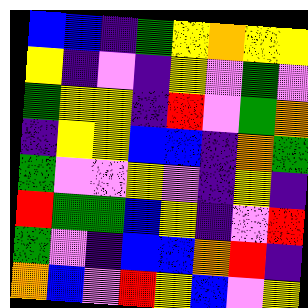[["blue", "blue", "indigo", "green", "yellow", "orange", "yellow", "yellow"], ["yellow", "indigo", "violet", "indigo", "yellow", "violet", "green", "violet"], ["green", "yellow", "yellow", "indigo", "red", "violet", "green", "orange"], ["indigo", "yellow", "yellow", "blue", "blue", "indigo", "orange", "green"], ["green", "violet", "violet", "yellow", "violet", "indigo", "yellow", "indigo"], ["red", "green", "green", "blue", "yellow", "indigo", "violet", "red"], ["green", "violet", "indigo", "blue", "blue", "orange", "red", "indigo"], ["orange", "blue", "violet", "red", "yellow", "blue", "violet", "yellow"]]